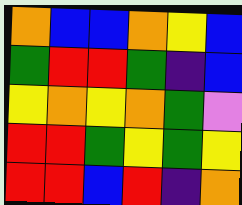[["orange", "blue", "blue", "orange", "yellow", "blue"], ["green", "red", "red", "green", "indigo", "blue"], ["yellow", "orange", "yellow", "orange", "green", "violet"], ["red", "red", "green", "yellow", "green", "yellow"], ["red", "red", "blue", "red", "indigo", "orange"]]